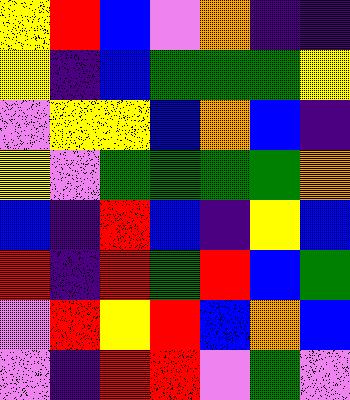[["yellow", "red", "blue", "violet", "orange", "indigo", "indigo"], ["yellow", "indigo", "blue", "green", "green", "green", "yellow"], ["violet", "yellow", "yellow", "blue", "orange", "blue", "indigo"], ["yellow", "violet", "green", "green", "green", "green", "orange"], ["blue", "indigo", "red", "blue", "indigo", "yellow", "blue"], ["red", "indigo", "red", "green", "red", "blue", "green"], ["violet", "red", "yellow", "red", "blue", "orange", "blue"], ["violet", "indigo", "red", "red", "violet", "green", "violet"]]